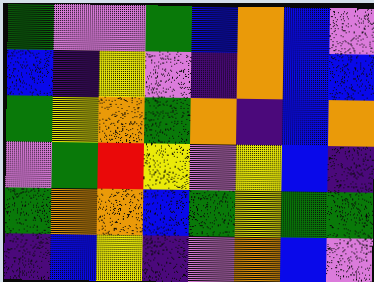[["green", "violet", "violet", "green", "blue", "orange", "blue", "violet"], ["blue", "indigo", "yellow", "violet", "indigo", "orange", "blue", "blue"], ["green", "yellow", "orange", "green", "orange", "indigo", "blue", "orange"], ["violet", "green", "red", "yellow", "violet", "yellow", "blue", "indigo"], ["green", "orange", "orange", "blue", "green", "yellow", "green", "green"], ["indigo", "blue", "yellow", "indigo", "violet", "orange", "blue", "violet"]]